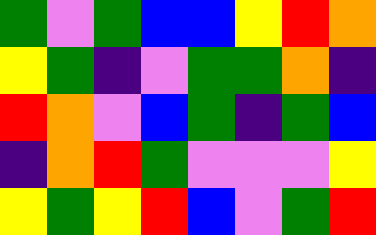[["green", "violet", "green", "blue", "blue", "yellow", "red", "orange"], ["yellow", "green", "indigo", "violet", "green", "green", "orange", "indigo"], ["red", "orange", "violet", "blue", "green", "indigo", "green", "blue"], ["indigo", "orange", "red", "green", "violet", "violet", "violet", "yellow"], ["yellow", "green", "yellow", "red", "blue", "violet", "green", "red"]]